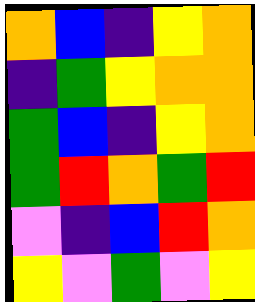[["orange", "blue", "indigo", "yellow", "orange"], ["indigo", "green", "yellow", "orange", "orange"], ["green", "blue", "indigo", "yellow", "orange"], ["green", "red", "orange", "green", "red"], ["violet", "indigo", "blue", "red", "orange"], ["yellow", "violet", "green", "violet", "yellow"]]